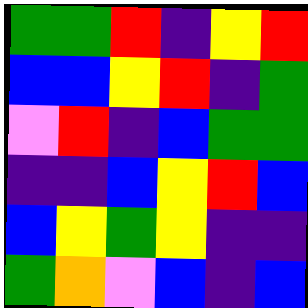[["green", "green", "red", "indigo", "yellow", "red"], ["blue", "blue", "yellow", "red", "indigo", "green"], ["violet", "red", "indigo", "blue", "green", "green"], ["indigo", "indigo", "blue", "yellow", "red", "blue"], ["blue", "yellow", "green", "yellow", "indigo", "indigo"], ["green", "orange", "violet", "blue", "indigo", "blue"]]